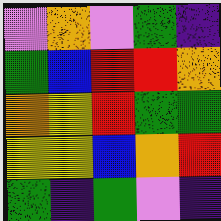[["violet", "orange", "violet", "green", "indigo"], ["green", "blue", "red", "red", "orange"], ["orange", "yellow", "red", "green", "green"], ["yellow", "yellow", "blue", "orange", "red"], ["green", "indigo", "green", "violet", "indigo"]]